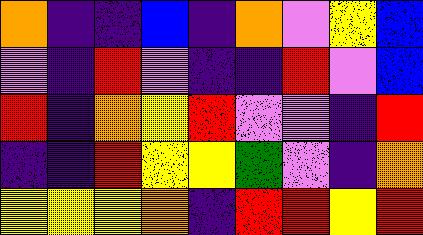[["orange", "indigo", "indigo", "blue", "indigo", "orange", "violet", "yellow", "blue"], ["violet", "indigo", "red", "violet", "indigo", "indigo", "red", "violet", "blue"], ["red", "indigo", "orange", "yellow", "red", "violet", "violet", "indigo", "red"], ["indigo", "indigo", "red", "yellow", "yellow", "green", "violet", "indigo", "orange"], ["yellow", "yellow", "yellow", "orange", "indigo", "red", "red", "yellow", "red"]]